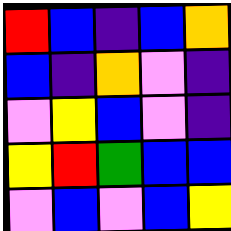[["red", "blue", "indigo", "blue", "orange"], ["blue", "indigo", "orange", "violet", "indigo"], ["violet", "yellow", "blue", "violet", "indigo"], ["yellow", "red", "green", "blue", "blue"], ["violet", "blue", "violet", "blue", "yellow"]]